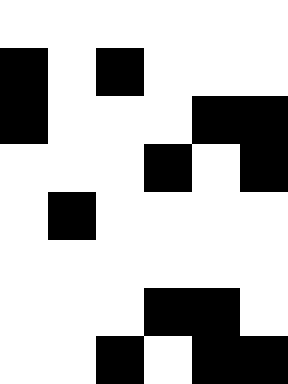[["white", "white", "white", "white", "white", "white"], ["black", "white", "black", "white", "white", "white"], ["black", "white", "white", "white", "black", "black"], ["white", "white", "white", "black", "white", "black"], ["white", "black", "white", "white", "white", "white"], ["white", "white", "white", "white", "white", "white"], ["white", "white", "white", "black", "black", "white"], ["white", "white", "black", "white", "black", "black"]]